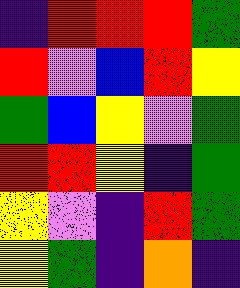[["indigo", "red", "red", "red", "green"], ["red", "violet", "blue", "red", "yellow"], ["green", "blue", "yellow", "violet", "green"], ["red", "red", "yellow", "indigo", "green"], ["yellow", "violet", "indigo", "red", "green"], ["yellow", "green", "indigo", "orange", "indigo"]]